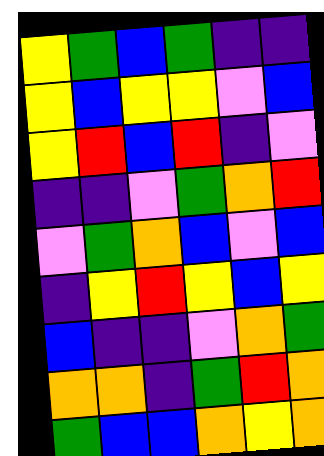[["yellow", "green", "blue", "green", "indigo", "indigo"], ["yellow", "blue", "yellow", "yellow", "violet", "blue"], ["yellow", "red", "blue", "red", "indigo", "violet"], ["indigo", "indigo", "violet", "green", "orange", "red"], ["violet", "green", "orange", "blue", "violet", "blue"], ["indigo", "yellow", "red", "yellow", "blue", "yellow"], ["blue", "indigo", "indigo", "violet", "orange", "green"], ["orange", "orange", "indigo", "green", "red", "orange"], ["green", "blue", "blue", "orange", "yellow", "orange"]]